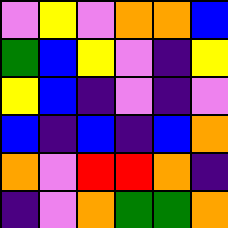[["violet", "yellow", "violet", "orange", "orange", "blue"], ["green", "blue", "yellow", "violet", "indigo", "yellow"], ["yellow", "blue", "indigo", "violet", "indigo", "violet"], ["blue", "indigo", "blue", "indigo", "blue", "orange"], ["orange", "violet", "red", "red", "orange", "indigo"], ["indigo", "violet", "orange", "green", "green", "orange"]]